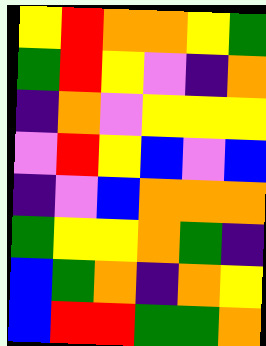[["yellow", "red", "orange", "orange", "yellow", "green"], ["green", "red", "yellow", "violet", "indigo", "orange"], ["indigo", "orange", "violet", "yellow", "yellow", "yellow"], ["violet", "red", "yellow", "blue", "violet", "blue"], ["indigo", "violet", "blue", "orange", "orange", "orange"], ["green", "yellow", "yellow", "orange", "green", "indigo"], ["blue", "green", "orange", "indigo", "orange", "yellow"], ["blue", "red", "red", "green", "green", "orange"]]